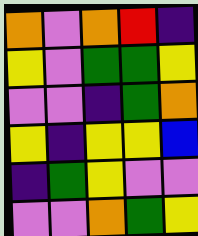[["orange", "violet", "orange", "red", "indigo"], ["yellow", "violet", "green", "green", "yellow"], ["violet", "violet", "indigo", "green", "orange"], ["yellow", "indigo", "yellow", "yellow", "blue"], ["indigo", "green", "yellow", "violet", "violet"], ["violet", "violet", "orange", "green", "yellow"]]